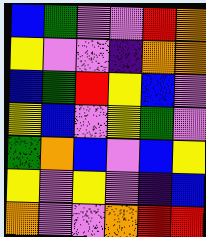[["blue", "green", "violet", "violet", "red", "orange"], ["yellow", "violet", "violet", "indigo", "orange", "orange"], ["blue", "green", "red", "yellow", "blue", "violet"], ["yellow", "blue", "violet", "yellow", "green", "violet"], ["green", "orange", "blue", "violet", "blue", "yellow"], ["yellow", "violet", "yellow", "violet", "indigo", "blue"], ["orange", "violet", "violet", "orange", "red", "red"]]